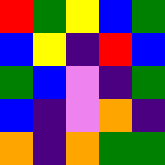[["red", "green", "yellow", "blue", "green"], ["blue", "yellow", "indigo", "red", "blue"], ["green", "blue", "violet", "indigo", "green"], ["blue", "indigo", "violet", "orange", "indigo"], ["orange", "indigo", "orange", "green", "green"]]